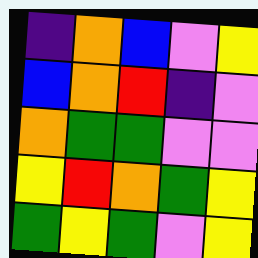[["indigo", "orange", "blue", "violet", "yellow"], ["blue", "orange", "red", "indigo", "violet"], ["orange", "green", "green", "violet", "violet"], ["yellow", "red", "orange", "green", "yellow"], ["green", "yellow", "green", "violet", "yellow"]]